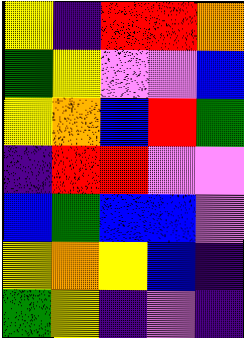[["yellow", "indigo", "red", "red", "orange"], ["green", "yellow", "violet", "violet", "blue"], ["yellow", "orange", "blue", "red", "green"], ["indigo", "red", "red", "violet", "violet"], ["blue", "green", "blue", "blue", "violet"], ["yellow", "orange", "yellow", "blue", "indigo"], ["green", "yellow", "indigo", "violet", "indigo"]]